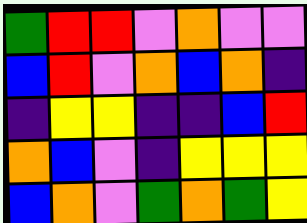[["green", "red", "red", "violet", "orange", "violet", "violet"], ["blue", "red", "violet", "orange", "blue", "orange", "indigo"], ["indigo", "yellow", "yellow", "indigo", "indigo", "blue", "red"], ["orange", "blue", "violet", "indigo", "yellow", "yellow", "yellow"], ["blue", "orange", "violet", "green", "orange", "green", "yellow"]]